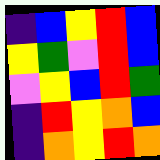[["indigo", "blue", "yellow", "red", "blue"], ["yellow", "green", "violet", "red", "blue"], ["violet", "yellow", "blue", "red", "green"], ["indigo", "red", "yellow", "orange", "blue"], ["indigo", "orange", "yellow", "red", "orange"]]